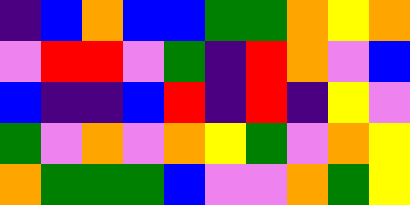[["indigo", "blue", "orange", "blue", "blue", "green", "green", "orange", "yellow", "orange"], ["violet", "red", "red", "violet", "green", "indigo", "red", "orange", "violet", "blue"], ["blue", "indigo", "indigo", "blue", "red", "indigo", "red", "indigo", "yellow", "violet"], ["green", "violet", "orange", "violet", "orange", "yellow", "green", "violet", "orange", "yellow"], ["orange", "green", "green", "green", "blue", "violet", "violet", "orange", "green", "yellow"]]